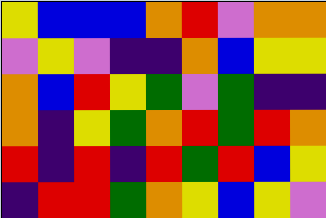[["yellow", "blue", "blue", "blue", "orange", "red", "violet", "orange", "orange"], ["violet", "yellow", "violet", "indigo", "indigo", "orange", "blue", "yellow", "yellow"], ["orange", "blue", "red", "yellow", "green", "violet", "green", "indigo", "indigo"], ["orange", "indigo", "yellow", "green", "orange", "red", "green", "red", "orange"], ["red", "indigo", "red", "indigo", "red", "green", "red", "blue", "yellow"], ["indigo", "red", "red", "green", "orange", "yellow", "blue", "yellow", "violet"]]